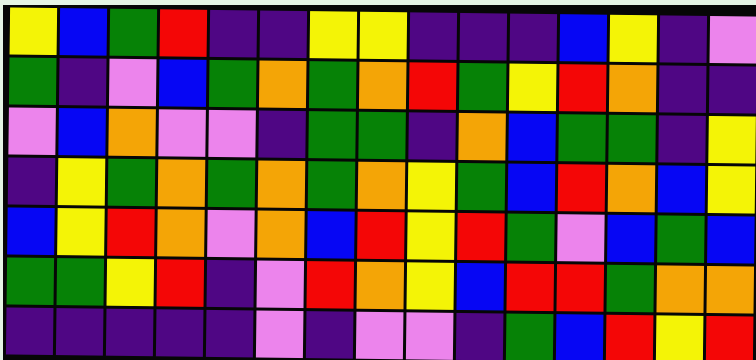[["yellow", "blue", "green", "red", "indigo", "indigo", "yellow", "yellow", "indigo", "indigo", "indigo", "blue", "yellow", "indigo", "violet"], ["green", "indigo", "violet", "blue", "green", "orange", "green", "orange", "red", "green", "yellow", "red", "orange", "indigo", "indigo"], ["violet", "blue", "orange", "violet", "violet", "indigo", "green", "green", "indigo", "orange", "blue", "green", "green", "indigo", "yellow"], ["indigo", "yellow", "green", "orange", "green", "orange", "green", "orange", "yellow", "green", "blue", "red", "orange", "blue", "yellow"], ["blue", "yellow", "red", "orange", "violet", "orange", "blue", "red", "yellow", "red", "green", "violet", "blue", "green", "blue"], ["green", "green", "yellow", "red", "indigo", "violet", "red", "orange", "yellow", "blue", "red", "red", "green", "orange", "orange"], ["indigo", "indigo", "indigo", "indigo", "indigo", "violet", "indigo", "violet", "violet", "indigo", "green", "blue", "red", "yellow", "red"]]